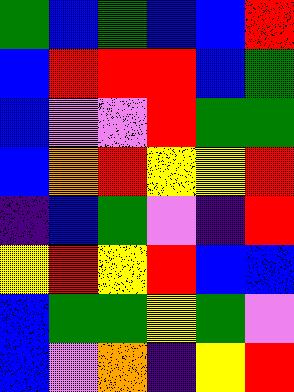[["green", "blue", "green", "blue", "blue", "red"], ["blue", "red", "red", "red", "blue", "green"], ["blue", "violet", "violet", "red", "green", "green"], ["blue", "orange", "red", "yellow", "yellow", "red"], ["indigo", "blue", "green", "violet", "indigo", "red"], ["yellow", "red", "yellow", "red", "blue", "blue"], ["blue", "green", "green", "yellow", "green", "violet"], ["blue", "violet", "orange", "indigo", "yellow", "red"]]